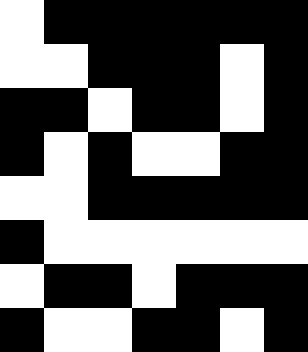[["white", "black", "black", "black", "black", "black", "black"], ["white", "white", "black", "black", "black", "white", "black"], ["black", "black", "white", "black", "black", "white", "black"], ["black", "white", "black", "white", "white", "black", "black"], ["white", "white", "black", "black", "black", "black", "black"], ["black", "white", "white", "white", "white", "white", "white"], ["white", "black", "black", "white", "black", "black", "black"], ["black", "white", "white", "black", "black", "white", "black"]]